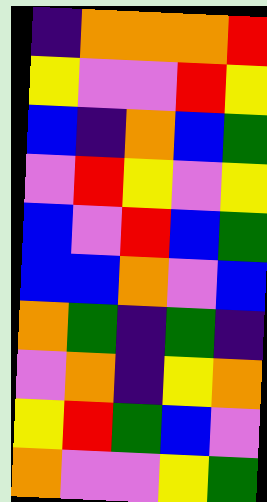[["indigo", "orange", "orange", "orange", "red"], ["yellow", "violet", "violet", "red", "yellow"], ["blue", "indigo", "orange", "blue", "green"], ["violet", "red", "yellow", "violet", "yellow"], ["blue", "violet", "red", "blue", "green"], ["blue", "blue", "orange", "violet", "blue"], ["orange", "green", "indigo", "green", "indigo"], ["violet", "orange", "indigo", "yellow", "orange"], ["yellow", "red", "green", "blue", "violet"], ["orange", "violet", "violet", "yellow", "green"]]